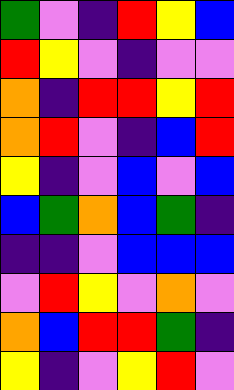[["green", "violet", "indigo", "red", "yellow", "blue"], ["red", "yellow", "violet", "indigo", "violet", "violet"], ["orange", "indigo", "red", "red", "yellow", "red"], ["orange", "red", "violet", "indigo", "blue", "red"], ["yellow", "indigo", "violet", "blue", "violet", "blue"], ["blue", "green", "orange", "blue", "green", "indigo"], ["indigo", "indigo", "violet", "blue", "blue", "blue"], ["violet", "red", "yellow", "violet", "orange", "violet"], ["orange", "blue", "red", "red", "green", "indigo"], ["yellow", "indigo", "violet", "yellow", "red", "violet"]]